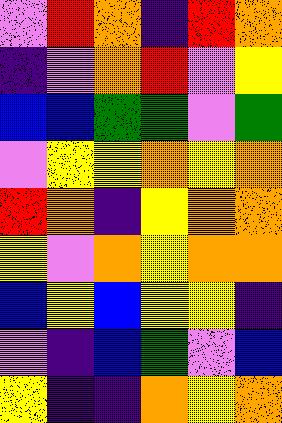[["violet", "red", "orange", "indigo", "red", "orange"], ["indigo", "violet", "orange", "red", "violet", "yellow"], ["blue", "blue", "green", "green", "violet", "green"], ["violet", "yellow", "yellow", "orange", "yellow", "orange"], ["red", "orange", "indigo", "yellow", "orange", "orange"], ["yellow", "violet", "orange", "yellow", "orange", "orange"], ["blue", "yellow", "blue", "yellow", "yellow", "indigo"], ["violet", "indigo", "blue", "green", "violet", "blue"], ["yellow", "indigo", "indigo", "orange", "yellow", "orange"]]